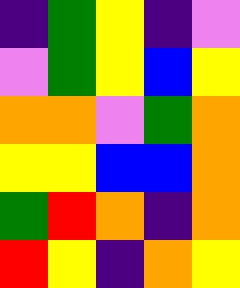[["indigo", "green", "yellow", "indigo", "violet"], ["violet", "green", "yellow", "blue", "yellow"], ["orange", "orange", "violet", "green", "orange"], ["yellow", "yellow", "blue", "blue", "orange"], ["green", "red", "orange", "indigo", "orange"], ["red", "yellow", "indigo", "orange", "yellow"]]